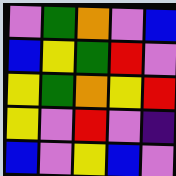[["violet", "green", "orange", "violet", "blue"], ["blue", "yellow", "green", "red", "violet"], ["yellow", "green", "orange", "yellow", "red"], ["yellow", "violet", "red", "violet", "indigo"], ["blue", "violet", "yellow", "blue", "violet"]]